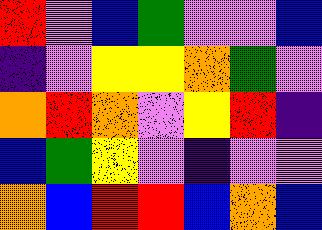[["red", "violet", "blue", "green", "violet", "violet", "blue"], ["indigo", "violet", "yellow", "yellow", "orange", "green", "violet"], ["orange", "red", "orange", "violet", "yellow", "red", "indigo"], ["blue", "green", "yellow", "violet", "indigo", "violet", "violet"], ["orange", "blue", "red", "red", "blue", "orange", "blue"]]